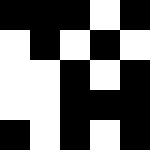[["black", "black", "black", "white", "black"], ["white", "black", "white", "black", "white"], ["white", "white", "black", "white", "black"], ["white", "white", "black", "black", "black"], ["black", "white", "black", "white", "black"]]